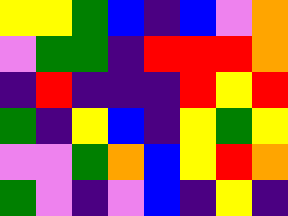[["yellow", "yellow", "green", "blue", "indigo", "blue", "violet", "orange"], ["violet", "green", "green", "indigo", "red", "red", "red", "orange"], ["indigo", "red", "indigo", "indigo", "indigo", "red", "yellow", "red"], ["green", "indigo", "yellow", "blue", "indigo", "yellow", "green", "yellow"], ["violet", "violet", "green", "orange", "blue", "yellow", "red", "orange"], ["green", "violet", "indigo", "violet", "blue", "indigo", "yellow", "indigo"]]